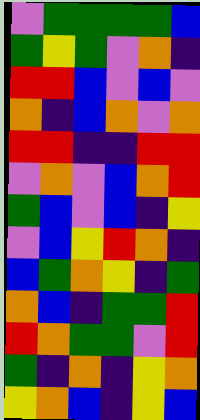[["violet", "green", "green", "green", "green", "blue"], ["green", "yellow", "green", "violet", "orange", "indigo"], ["red", "red", "blue", "violet", "blue", "violet"], ["orange", "indigo", "blue", "orange", "violet", "orange"], ["red", "red", "indigo", "indigo", "red", "red"], ["violet", "orange", "violet", "blue", "orange", "red"], ["green", "blue", "violet", "blue", "indigo", "yellow"], ["violet", "blue", "yellow", "red", "orange", "indigo"], ["blue", "green", "orange", "yellow", "indigo", "green"], ["orange", "blue", "indigo", "green", "green", "red"], ["red", "orange", "green", "green", "violet", "red"], ["green", "indigo", "orange", "indigo", "yellow", "orange"], ["yellow", "orange", "blue", "indigo", "yellow", "blue"]]